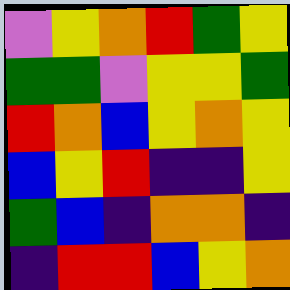[["violet", "yellow", "orange", "red", "green", "yellow"], ["green", "green", "violet", "yellow", "yellow", "green"], ["red", "orange", "blue", "yellow", "orange", "yellow"], ["blue", "yellow", "red", "indigo", "indigo", "yellow"], ["green", "blue", "indigo", "orange", "orange", "indigo"], ["indigo", "red", "red", "blue", "yellow", "orange"]]